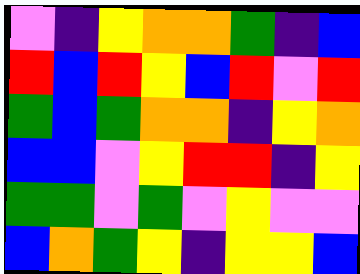[["violet", "indigo", "yellow", "orange", "orange", "green", "indigo", "blue"], ["red", "blue", "red", "yellow", "blue", "red", "violet", "red"], ["green", "blue", "green", "orange", "orange", "indigo", "yellow", "orange"], ["blue", "blue", "violet", "yellow", "red", "red", "indigo", "yellow"], ["green", "green", "violet", "green", "violet", "yellow", "violet", "violet"], ["blue", "orange", "green", "yellow", "indigo", "yellow", "yellow", "blue"]]